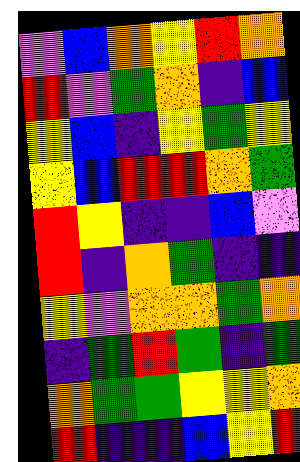[["violet", "blue", "orange", "yellow", "red", "orange"], ["red", "violet", "green", "orange", "indigo", "blue"], ["yellow", "blue", "indigo", "yellow", "green", "yellow"], ["yellow", "blue", "red", "red", "orange", "green"], ["red", "yellow", "indigo", "indigo", "blue", "violet"], ["red", "indigo", "orange", "green", "indigo", "indigo"], ["yellow", "violet", "orange", "orange", "green", "orange"], ["indigo", "green", "red", "green", "indigo", "green"], ["orange", "green", "green", "yellow", "yellow", "orange"], ["red", "indigo", "indigo", "blue", "yellow", "red"]]